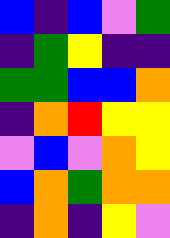[["blue", "indigo", "blue", "violet", "green"], ["indigo", "green", "yellow", "indigo", "indigo"], ["green", "green", "blue", "blue", "orange"], ["indigo", "orange", "red", "yellow", "yellow"], ["violet", "blue", "violet", "orange", "yellow"], ["blue", "orange", "green", "orange", "orange"], ["indigo", "orange", "indigo", "yellow", "violet"]]